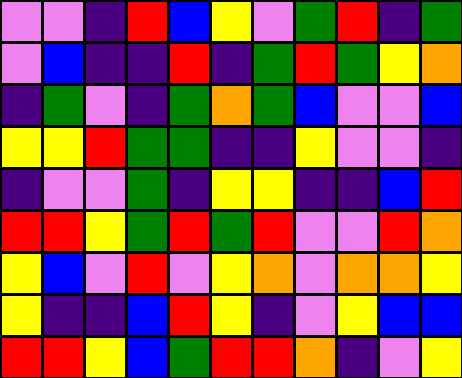[["violet", "violet", "indigo", "red", "blue", "yellow", "violet", "green", "red", "indigo", "green"], ["violet", "blue", "indigo", "indigo", "red", "indigo", "green", "red", "green", "yellow", "orange"], ["indigo", "green", "violet", "indigo", "green", "orange", "green", "blue", "violet", "violet", "blue"], ["yellow", "yellow", "red", "green", "green", "indigo", "indigo", "yellow", "violet", "violet", "indigo"], ["indigo", "violet", "violet", "green", "indigo", "yellow", "yellow", "indigo", "indigo", "blue", "red"], ["red", "red", "yellow", "green", "red", "green", "red", "violet", "violet", "red", "orange"], ["yellow", "blue", "violet", "red", "violet", "yellow", "orange", "violet", "orange", "orange", "yellow"], ["yellow", "indigo", "indigo", "blue", "red", "yellow", "indigo", "violet", "yellow", "blue", "blue"], ["red", "red", "yellow", "blue", "green", "red", "red", "orange", "indigo", "violet", "yellow"]]